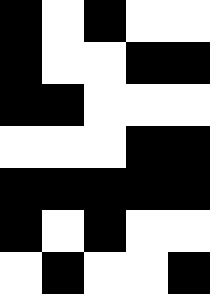[["black", "white", "black", "white", "white"], ["black", "white", "white", "black", "black"], ["black", "black", "white", "white", "white"], ["white", "white", "white", "black", "black"], ["black", "black", "black", "black", "black"], ["black", "white", "black", "white", "white"], ["white", "black", "white", "white", "black"]]